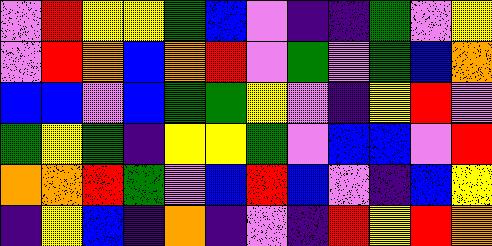[["violet", "red", "yellow", "yellow", "green", "blue", "violet", "indigo", "indigo", "green", "violet", "yellow"], ["violet", "red", "orange", "blue", "orange", "red", "violet", "green", "violet", "green", "blue", "orange"], ["blue", "blue", "violet", "blue", "green", "green", "yellow", "violet", "indigo", "yellow", "red", "violet"], ["green", "yellow", "green", "indigo", "yellow", "yellow", "green", "violet", "blue", "blue", "violet", "red"], ["orange", "orange", "red", "green", "violet", "blue", "red", "blue", "violet", "indigo", "blue", "yellow"], ["indigo", "yellow", "blue", "indigo", "orange", "indigo", "violet", "indigo", "red", "yellow", "red", "orange"]]